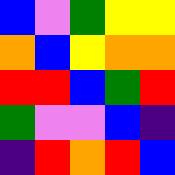[["blue", "violet", "green", "yellow", "yellow"], ["orange", "blue", "yellow", "orange", "orange"], ["red", "red", "blue", "green", "red"], ["green", "violet", "violet", "blue", "indigo"], ["indigo", "red", "orange", "red", "blue"]]